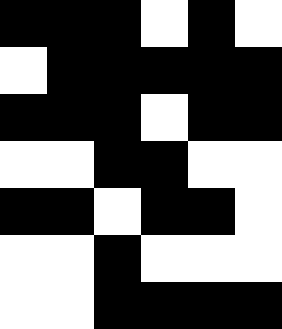[["black", "black", "black", "white", "black", "white"], ["white", "black", "black", "black", "black", "black"], ["black", "black", "black", "white", "black", "black"], ["white", "white", "black", "black", "white", "white"], ["black", "black", "white", "black", "black", "white"], ["white", "white", "black", "white", "white", "white"], ["white", "white", "black", "black", "black", "black"]]